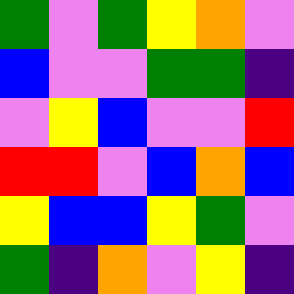[["green", "violet", "green", "yellow", "orange", "violet"], ["blue", "violet", "violet", "green", "green", "indigo"], ["violet", "yellow", "blue", "violet", "violet", "red"], ["red", "red", "violet", "blue", "orange", "blue"], ["yellow", "blue", "blue", "yellow", "green", "violet"], ["green", "indigo", "orange", "violet", "yellow", "indigo"]]